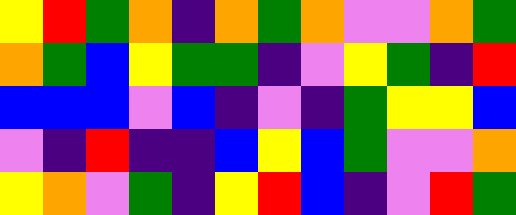[["yellow", "red", "green", "orange", "indigo", "orange", "green", "orange", "violet", "violet", "orange", "green"], ["orange", "green", "blue", "yellow", "green", "green", "indigo", "violet", "yellow", "green", "indigo", "red"], ["blue", "blue", "blue", "violet", "blue", "indigo", "violet", "indigo", "green", "yellow", "yellow", "blue"], ["violet", "indigo", "red", "indigo", "indigo", "blue", "yellow", "blue", "green", "violet", "violet", "orange"], ["yellow", "orange", "violet", "green", "indigo", "yellow", "red", "blue", "indigo", "violet", "red", "green"]]